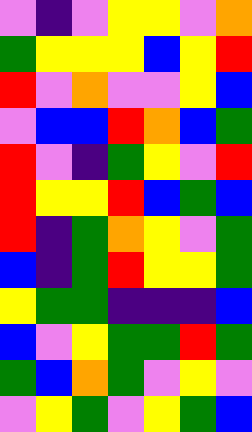[["violet", "indigo", "violet", "yellow", "yellow", "violet", "orange"], ["green", "yellow", "yellow", "yellow", "blue", "yellow", "red"], ["red", "violet", "orange", "violet", "violet", "yellow", "blue"], ["violet", "blue", "blue", "red", "orange", "blue", "green"], ["red", "violet", "indigo", "green", "yellow", "violet", "red"], ["red", "yellow", "yellow", "red", "blue", "green", "blue"], ["red", "indigo", "green", "orange", "yellow", "violet", "green"], ["blue", "indigo", "green", "red", "yellow", "yellow", "green"], ["yellow", "green", "green", "indigo", "indigo", "indigo", "blue"], ["blue", "violet", "yellow", "green", "green", "red", "green"], ["green", "blue", "orange", "green", "violet", "yellow", "violet"], ["violet", "yellow", "green", "violet", "yellow", "green", "blue"]]